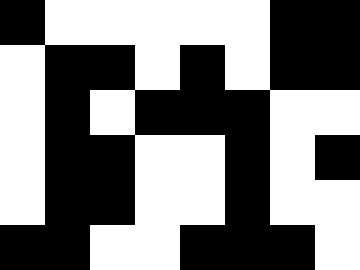[["black", "white", "white", "white", "white", "white", "black", "black"], ["white", "black", "black", "white", "black", "white", "black", "black"], ["white", "black", "white", "black", "black", "black", "white", "white"], ["white", "black", "black", "white", "white", "black", "white", "black"], ["white", "black", "black", "white", "white", "black", "white", "white"], ["black", "black", "white", "white", "black", "black", "black", "white"]]